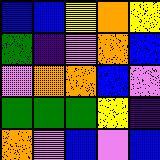[["blue", "blue", "yellow", "orange", "yellow"], ["green", "indigo", "violet", "orange", "blue"], ["violet", "orange", "orange", "blue", "violet"], ["green", "green", "green", "yellow", "indigo"], ["orange", "violet", "blue", "violet", "blue"]]